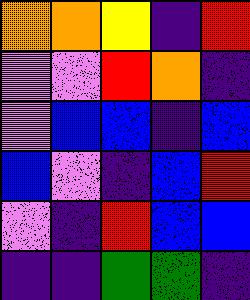[["orange", "orange", "yellow", "indigo", "red"], ["violet", "violet", "red", "orange", "indigo"], ["violet", "blue", "blue", "indigo", "blue"], ["blue", "violet", "indigo", "blue", "red"], ["violet", "indigo", "red", "blue", "blue"], ["indigo", "indigo", "green", "green", "indigo"]]